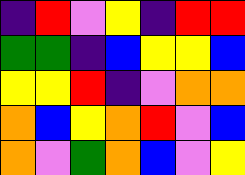[["indigo", "red", "violet", "yellow", "indigo", "red", "red"], ["green", "green", "indigo", "blue", "yellow", "yellow", "blue"], ["yellow", "yellow", "red", "indigo", "violet", "orange", "orange"], ["orange", "blue", "yellow", "orange", "red", "violet", "blue"], ["orange", "violet", "green", "orange", "blue", "violet", "yellow"]]